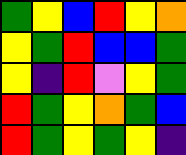[["green", "yellow", "blue", "red", "yellow", "orange"], ["yellow", "green", "red", "blue", "blue", "green"], ["yellow", "indigo", "red", "violet", "yellow", "green"], ["red", "green", "yellow", "orange", "green", "blue"], ["red", "green", "yellow", "green", "yellow", "indigo"]]